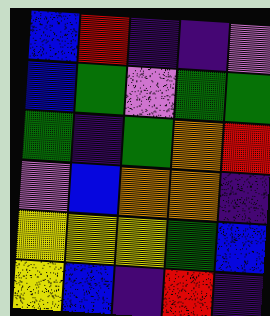[["blue", "red", "indigo", "indigo", "violet"], ["blue", "green", "violet", "green", "green"], ["green", "indigo", "green", "orange", "red"], ["violet", "blue", "orange", "orange", "indigo"], ["yellow", "yellow", "yellow", "green", "blue"], ["yellow", "blue", "indigo", "red", "indigo"]]